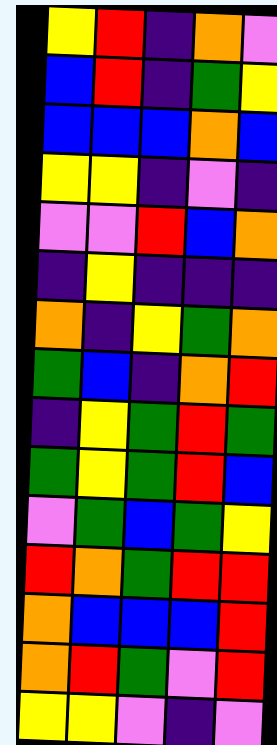[["yellow", "red", "indigo", "orange", "violet"], ["blue", "red", "indigo", "green", "yellow"], ["blue", "blue", "blue", "orange", "blue"], ["yellow", "yellow", "indigo", "violet", "indigo"], ["violet", "violet", "red", "blue", "orange"], ["indigo", "yellow", "indigo", "indigo", "indigo"], ["orange", "indigo", "yellow", "green", "orange"], ["green", "blue", "indigo", "orange", "red"], ["indigo", "yellow", "green", "red", "green"], ["green", "yellow", "green", "red", "blue"], ["violet", "green", "blue", "green", "yellow"], ["red", "orange", "green", "red", "red"], ["orange", "blue", "blue", "blue", "red"], ["orange", "red", "green", "violet", "red"], ["yellow", "yellow", "violet", "indigo", "violet"]]